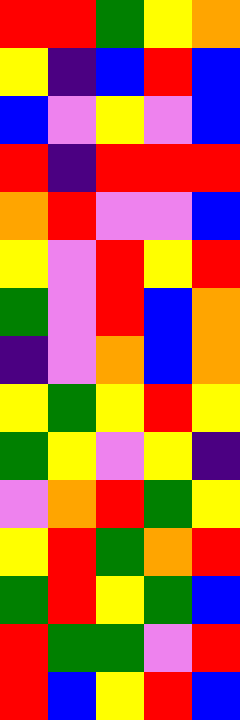[["red", "red", "green", "yellow", "orange"], ["yellow", "indigo", "blue", "red", "blue"], ["blue", "violet", "yellow", "violet", "blue"], ["red", "indigo", "red", "red", "red"], ["orange", "red", "violet", "violet", "blue"], ["yellow", "violet", "red", "yellow", "red"], ["green", "violet", "red", "blue", "orange"], ["indigo", "violet", "orange", "blue", "orange"], ["yellow", "green", "yellow", "red", "yellow"], ["green", "yellow", "violet", "yellow", "indigo"], ["violet", "orange", "red", "green", "yellow"], ["yellow", "red", "green", "orange", "red"], ["green", "red", "yellow", "green", "blue"], ["red", "green", "green", "violet", "red"], ["red", "blue", "yellow", "red", "blue"]]